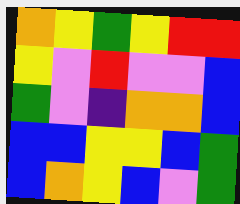[["orange", "yellow", "green", "yellow", "red", "red"], ["yellow", "violet", "red", "violet", "violet", "blue"], ["green", "violet", "indigo", "orange", "orange", "blue"], ["blue", "blue", "yellow", "yellow", "blue", "green"], ["blue", "orange", "yellow", "blue", "violet", "green"]]